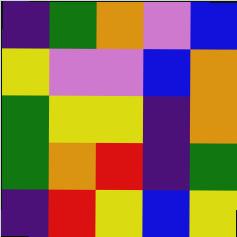[["indigo", "green", "orange", "violet", "blue"], ["yellow", "violet", "violet", "blue", "orange"], ["green", "yellow", "yellow", "indigo", "orange"], ["green", "orange", "red", "indigo", "green"], ["indigo", "red", "yellow", "blue", "yellow"]]